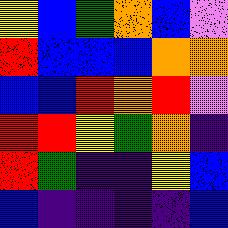[["yellow", "blue", "green", "orange", "blue", "violet"], ["red", "blue", "blue", "blue", "orange", "orange"], ["blue", "blue", "red", "orange", "red", "violet"], ["red", "red", "yellow", "green", "orange", "indigo"], ["red", "green", "indigo", "indigo", "yellow", "blue"], ["blue", "indigo", "indigo", "indigo", "indigo", "blue"]]